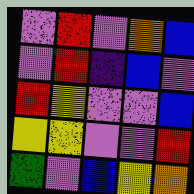[["violet", "red", "violet", "orange", "blue"], ["violet", "red", "indigo", "blue", "violet"], ["red", "yellow", "violet", "violet", "blue"], ["yellow", "yellow", "violet", "violet", "red"], ["green", "violet", "blue", "yellow", "orange"]]